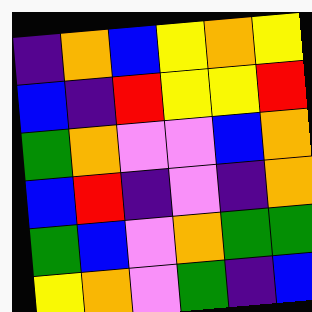[["indigo", "orange", "blue", "yellow", "orange", "yellow"], ["blue", "indigo", "red", "yellow", "yellow", "red"], ["green", "orange", "violet", "violet", "blue", "orange"], ["blue", "red", "indigo", "violet", "indigo", "orange"], ["green", "blue", "violet", "orange", "green", "green"], ["yellow", "orange", "violet", "green", "indigo", "blue"]]